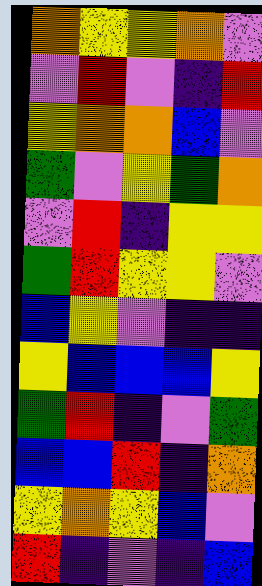[["orange", "yellow", "yellow", "orange", "violet"], ["violet", "red", "violet", "indigo", "red"], ["yellow", "orange", "orange", "blue", "violet"], ["green", "violet", "yellow", "green", "orange"], ["violet", "red", "indigo", "yellow", "yellow"], ["green", "red", "yellow", "yellow", "violet"], ["blue", "yellow", "violet", "indigo", "indigo"], ["yellow", "blue", "blue", "blue", "yellow"], ["green", "red", "indigo", "violet", "green"], ["blue", "blue", "red", "indigo", "orange"], ["yellow", "orange", "yellow", "blue", "violet"], ["red", "indigo", "violet", "indigo", "blue"]]